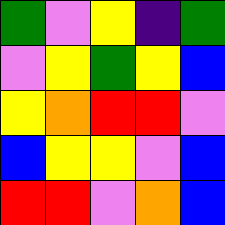[["green", "violet", "yellow", "indigo", "green"], ["violet", "yellow", "green", "yellow", "blue"], ["yellow", "orange", "red", "red", "violet"], ["blue", "yellow", "yellow", "violet", "blue"], ["red", "red", "violet", "orange", "blue"]]